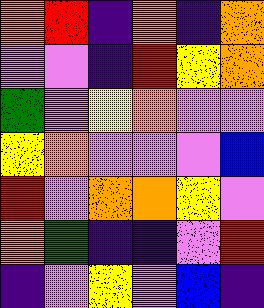[["orange", "red", "indigo", "orange", "indigo", "orange"], ["violet", "violet", "indigo", "red", "yellow", "orange"], ["green", "violet", "yellow", "orange", "violet", "violet"], ["yellow", "orange", "violet", "violet", "violet", "blue"], ["red", "violet", "orange", "orange", "yellow", "violet"], ["orange", "green", "indigo", "indigo", "violet", "red"], ["indigo", "violet", "yellow", "violet", "blue", "indigo"]]